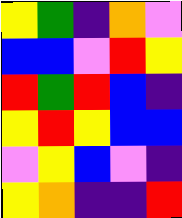[["yellow", "green", "indigo", "orange", "violet"], ["blue", "blue", "violet", "red", "yellow"], ["red", "green", "red", "blue", "indigo"], ["yellow", "red", "yellow", "blue", "blue"], ["violet", "yellow", "blue", "violet", "indigo"], ["yellow", "orange", "indigo", "indigo", "red"]]